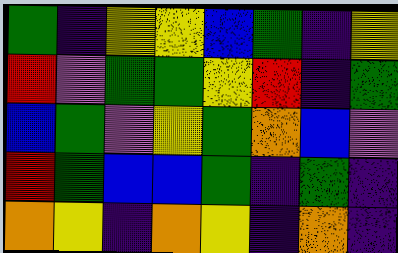[["green", "indigo", "yellow", "yellow", "blue", "green", "indigo", "yellow"], ["red", "violet", "green", "green", "yellow", "red", "indigo", "green"], ["blue", "green", "violet", "yellow", "green", "orange", "blue", "violet"], ["red", "green", "blue", "blue", "green", "indigo", "green", "indigo"], ["orange", "yellow", "indigo", "orange", "yellow", "indigo", "orange", "indigo"]]